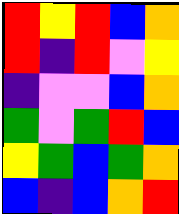[["red", "yellow", "red", "blue", "orange"], ["red", "indigo", "red", "violet", "yellow"], ["indigo", "violet", "violet", "blue", "orange"], ["green", "violet", "green", "red", "blue"], ["yellow", "green", "blue", "green", "orange"], ["blue", "indigo", "blue", "orange", "red"]]